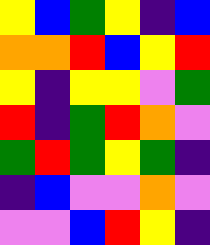[["yellow", "blue", "green", "yellow", "indigo", "blue"], ["orange", "orange", "red", "blue", "yellow", "red"], ["yellow", "indigo", "yellow", "yellow", "violet", "green"], ["red", "indigo", "green", "red", "orange", "violet"], ["green", "red", "green", "yellow", "green", "indigo"], ["indigo", "blue", "violet", "violet", "orange", "violet"], ["violet", "violet", "blue", "red", "yellow", "indigo"]]